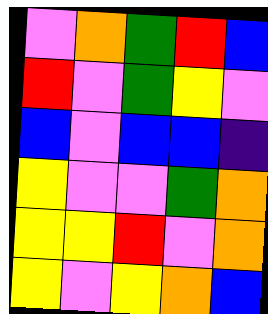[["violet", "orange", "green", "red", "blue"], ["red", "violet", "green", "yellow", "violet"], ["blue", "violet", "blue", "blue", "indigo"], ["yellow", "violet", "violet", "green", "orange"], ["yellow", "yellow", "red", "violet", "orange"], ["yellow", "violet", "yellow", "orange", "blue"]]